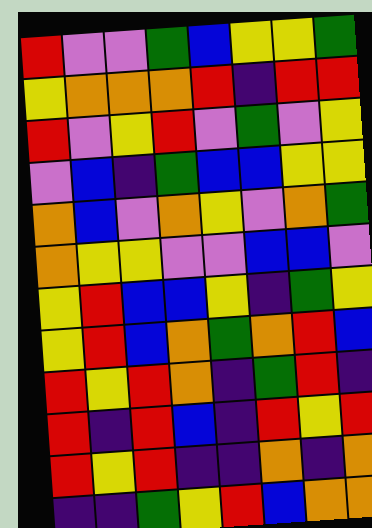[["red", "violet", "violet", "green", "blue", "yellow", "yellow", "green"], ["yellow", "orange", "orange", "orange", "red", "indigo", "red", "red"], ["red", "violet", "yellow", "red", "violet", "green", "violet", "yellow"], ["violet", "blue", "indigo", "green", "blue", "blue", "yellow", "yellow"], ["orange", "blue", "violet", "orange", "yellow", "violet", "orange", "green"], ["orange", "yellow", "yellow", "violet", "violet", "blue", "blue", "violet"], ["yellow", "red", "blue", "blue", "yellow", "indigo", "green", "yellow"], ["yellow", "red", "blue", "orange", "green", "orange", "red", "blue"], ["red", "yellow", "red", "orange", "indigo", "green", "red", "indigo"], ["red", "indigo", "red", "blue", "indigo", "red", "yellow", "red"], ["red", "yellow", "red", "indigo", "indigo", "orange", "indigo", "orange"], ["indigo", "indigo", "green", "yellow", "red", "blue", "orange", "orange"]]